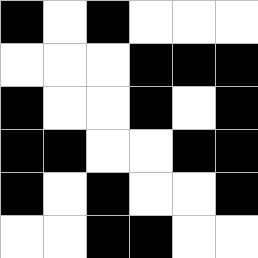[["black", "white", "black", "white", "white", "white"], ["white", "white", "white", "black", "black", "black"], ["black", "white", "white", "black", "white", "black"], ["black", "black", "white", "white", "black", "black"], ["black", "white", "black", "white", "white", "black"], ["white", "white", "black", "black", "white", "white"]]